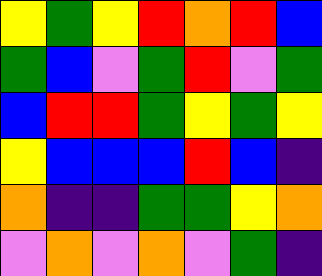[["yellow", "green", "yellow", "red", "orange", "red", "blue"], ["green", "blue", "violet", "green", "red", "violet", "green"], ["blue", "red", "red", "green", "yellow", "green", "yellow"], ["yellow", "blue", "blue", "blue", "red", "blue", "indigo"], ["orange", "indigo", "indigo", "green", "green", "yellow", "orange"], ["violet", "orange", "violet", "orange", "violet", "green", "indigo"]]